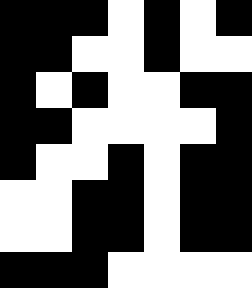[["black", "black", "black", "white", "black", "white", "black"], ["black", "black", "white", "white", "black", "white", "white"], ["black", "white", "black", "white", "white", "black", "black"], ["black", "black", "white", "white", "white", "white", "black"], ["black", "white", "white", "black", "white", "black", "black"], ["white", "white", "black", "black", "white", "black", "black"], ["white", "white", "black", "black", "white", "black", "black"], ["black", "black", "black", "white", "white", "white", "white"]]